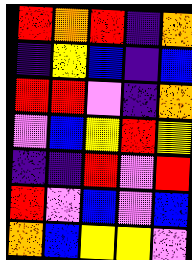[["red", "orange", "red", "indigo", "orange"], ["indigo", "yellow", "blue", "indigo", "blue"], ["red", "red", "violet", "indigo", "orange"], ["violet", "blue", "yellow", "red", "yellow"], ["indigo", "indigo", "red", "violet", "red"], ["red", "violet", "blue", "violet", "blue"], ["orange", "blue", "yellow", "yellow", "violet"]]